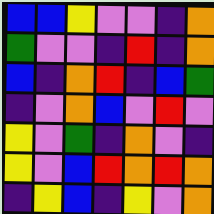[["blue", "blue", "yellow", "violet", "violet", "indigo", "orange"], ["green", "violet", "violet", "indigo", "red", "indigo", "orange"], ["blue", "indigo", "orange", "red", "indigo", "blue", "green"], ["indigo", "violet", "orange", "blue", "violet", "red", "violet"], ["yellow", "violet", "green", "indigo", "orange", "violet", "indigo"], ["yellow", "violet", "blue", "red", "orange", "red", "orange"], ["indigo", "yellow", "blue", "indigo", "yellow", "violet", "orange"]]